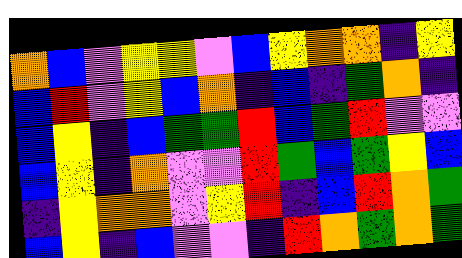[["orange", "blue", "violet", "yellow", "yellow", "violet", "blue", "yellow", "orange", "orange", "indigo", "yellow"], ["blue", "red", "violet", "yellow", "blue", "orange", "indigo", "blue", "indigo", "green", "orange", "indigo"], ["blue", "yellow", "indigo", "blue", "green", "green", "red", "blue", "green", "red", "violet", "violet"], ["blue", "yellow", "indigo", "orange", "violet", "violet", "red", "green", "blue", "green", "yellow", "blue"], ["indigo", "yellow", "orange", "orange", "violet", "yellow", "red", "indigo", "blue", "red", "orange", "green"], ["blue", "yellow", "indigo", "blue", "violet", "violet", "indigo", "red", "orange", "green", "orange", "green"]]